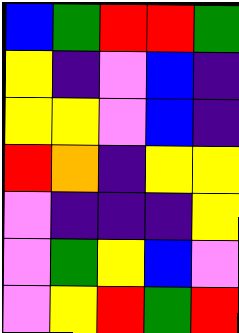[["blue", "green", "red", "red", "green"], ["yellow", "indigo", "violet", "blue", "indigo"], ["yellow", "yellow", "violet", "blue", "indigo"], ["red", "orange", "indigo", "yellow", "yellow"], ["violet", "indigo", "indigo", "indigo", "yellow"], ["violet", "green", "yellow", "blue", "violet"], ["violet", "yellow", "red", "green", "red"]]